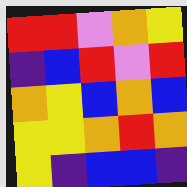[["red", "red", "violet", "orange", "yellow"], ["indigo", "blue", "red", "violet", "red"], ["orange", "yellow", "blue", "orange", "blue"], ["yellow", "yellow", "orange", "red", "orange"], ["yellow", "indigo", "blue", "blue", "indigo"]]